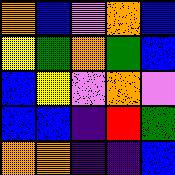[["orange", "blue", "violet", "orange", "blue"], ["yellow", "green", "orange", "green", "blue"], ["blue", "yellow", "violet", "orange", "violet"], ["blue", "blue", "indigo", "red", "green"], ["orange", "orange", "indigo", "indigo", "blue"]]